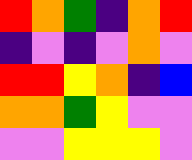[["red", "orange", "green", "indigo", "orange", "red"], ["indigo", "violet", "indigo", "violet", "orange", "violet"], ["red", "red", "yellow", "orange", "indigo", "blue"], ["orange", "orange", "green", "yellow", "violet", "violet"], ["violet", "violet", "yellow", "yellow", "yellow", "violet"]]